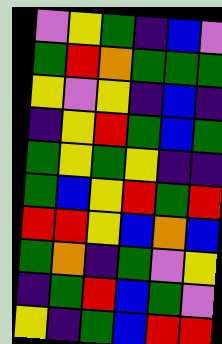[["violet", "yellow", "green", "indigo", "blue", "violet"], ["green", "red", "orange", "green", "green", "green"], ["yellow", "violet", "yellow", "indigo", "blue", "indigo"], ["indigo", "yellow", "red", "green", "blue", "green"], ["green", "yellow", "green", "yellow", "indigo", "indigo"], ["green", "blue", "yellow", "red", "green", "red"], ["red", "red", "yellow", "blue", "orange", "blue"], ["green", "orange", "indigo", "green", "violet", "yellow"], ["indigo", "green", "red", "blue", "green", "violet"], ["yellow", "indigo", "green", "blue", "red", "red"]]